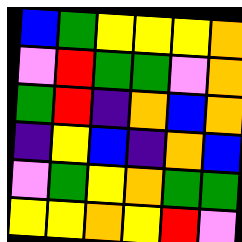[["blue", "green", "yellow", "yellow", "yellow", "orange"], ["violet", "red", "green", "green", "violet", "orange"], ["green", "red", "indigo", "orange", "blue", "orange"], ["indigo", "yellow", "blue", "indigo", "orange", "blue"], ["violet", "green", "yellow", "orange", "green", "green"], ["yellow", "yellow", "orange", "yellow", "red", "violet"]]